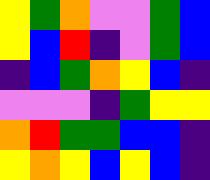[["yellow", "green", "orange", "violet", "violet", "green", "blue"], ["yellow", "blue", "red", "indigo", "violet", "green", "blue"], ["indigo", "blue", "green", "orange", "yellow", "blue", "indigo"], ["violet", "violet", "violet", "indigo", "green", "yellow", "yellow"], ["orange", "red", "green", "green", "blue", "blue", "indigo"], ["yellow", "orange", "yellow", "blue", "yellow", "blue", "indigo"]]